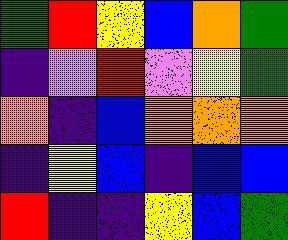[["green", "red", "yellow", "blue", "orange", "green"], ["indigo", "violet", "red", "violet", "yellow", "green"], ["orange", "indigo", "blue", "orange", "orange", "orange"], ["indigo", "yellow", "blue", "indigo", "blue", "blue"], ["red", "indigo", "indigo", "yellow", "blue", "green"]]